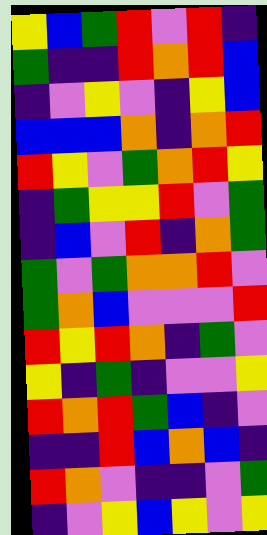[["yellow", "blue", "green", "red", "violet", "red", "indigo"], ["green", "indigo", "indigo", "red", "orange", "red", "blue"], ["indigo", "violet", "yellow", "violet", "indigo", "yellow", "blue"], ["blue", "blue", "blue", "orange", "indigo", "orange", "red"], ["red", "yellow", "violet", "green", "orange", "red", "yellow"], ["indigo", "green", "yellow", "yellow", "red", "violet", "green"], ["indigo", "blue", "violet", "red", "indigo", "orange", "green"], ["green", "violet", "green", "orange", "orange", "red", "violet"], ["green", "orange", "blue", "violet", "violet", "violet", "red"], ["red", "yellow", "red", "orange", "indigo", "green", "violet"], ["yellow", "indigo", "green", "indigo", "violet", "violet", "yellow"], ["red", "orange", "red", "green", "blue", "indigo", "violet"], ["indigo", "indigo", "red", "blue", "orange", "blue", "indigo"], ["red", "orange", "violet", "indigo", "indigo", "violet", "green"], ["indigo", "violet", "yellow", "blue", "yellow", "violet", "yellow"]]